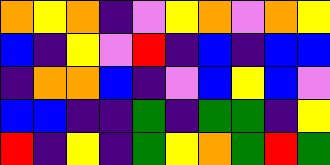[["orange", "yellow", "orange", "indigo", "violet", "yellow", "orange", "violet", "orange", "yellow"], ["blue", "indigo", "yellow", "violet", "red", "indigo", "blue", "indigo", "blue", "blue"], ["indigo", "orange", "orange", "blue", "indigo", "violet", "blue", "yellow", "blue", "violet"], ["blue", "blue", "indigo", "indigo", "green", "indigo", "green", "green", "indigo", "yellow"], ["red", "indigo", "yellow", "indigo", "green", "yellow", "orange", "green", "red", "green"]]